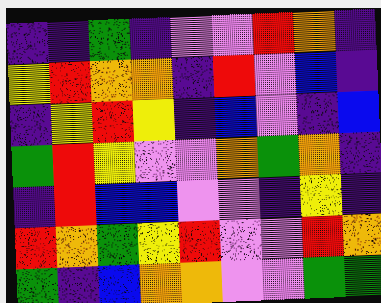[["indigo", "indigo", "green", "indigo", "violet", "violet", "red", "orange", "indigo"], ["yellow", "red", "orange", "orange", "indigo", "red", "violet", "blue", "indigo"], ["indigo", "yellow", "red", "yellow", "indigo", "blue", "violet", "indigo", "blue"], ["green", "red", "yellow", "violet", "violet", "orange", "green", "orange", "indigo"], ["indigo", "red", "blue", "blue", "violet", "violet", "indigo", "yellow", "indigo"], ["red", "orange", "green", "yellow", "red", "violet", "violet", "red", "orange"], ["green", "indigo", "blue", "orange", "orange", "violet", "violet", "green", "green"]]